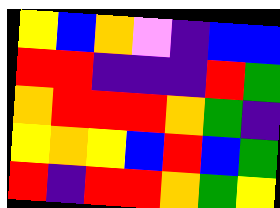[["yellow", "blue", "orange", "violet", "indigo", "blue", "blue"], ["red", "red", "indigo", "indigo", "indigo", "red", "green"], ["orange", "red", "red", "red", "orange", "green", "indigo"], ["yellow", "orange", "yellow", "blue", "red", "blue", "green"], ["red", "indigo", "red", "red", "orange", "green", "yellow"]]